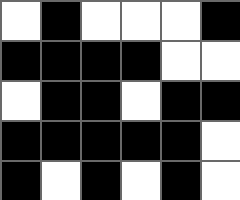[["white", "black", "white", "white", "white", "black"], ["black", "black", "black", "black", "white", "white"], ["white", "black", "black", "white", "black", "black"], ["black", "black", "black", "black", "black", "white"], ["black", "white", "black", "white", "black", "white"]]